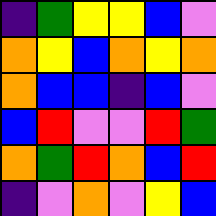[["indigo", "green", "yellow", "yellow", "blue", "violet"], ["orange", "yellow", "blue", "orange", "yellow", "orange"], ["orange", "blue", "blue", "indigo", "blue", "violet"], ["blue", "red", "violet", "violet", "red", "green"], ["orange", "green", "red", "orange", "blue", "red"], ["indigo", "violet", "orange", "violet", "yellow", "blue"]]